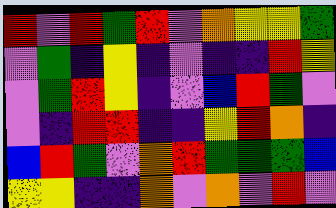[["red", "violet", "red", "green", "red", "violet", "orange", "yellow", "yellow", "green"], ["violet", "green", "indigo", "yellow", "indigo", "violet", "indigo", "indigo", "red", "yellow"], ["violet", "green", "red", "yellow", "indigo", "violet", "blue", "red", "green", "violet"], ["violet", "indigo", "red", "red", "indigo", "indigo", "yellow", "red", "orange", "indigo"], ["blue", "red", "green", "violet", "orange", "red", "green", "green", "green", "blue"], ["yellow", "yellow", "indigo", "indigo", "orange", "violet", "orange", "violet", "red", "violet"]]